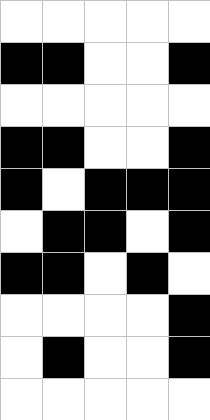[["white", "white", "white", "white", "white"], ["black", "black", "white", "white", "black"], ["white", "white", "white", "white", "white"], ["black", "black", "white", "white", "black"], ["black", "white", "black", "black", "black"], ["white", "black", "black", "white", "black"], ["black", "black", "white", "black", "white"], ["white", "white", "white", "white", "black"], ["white", "black", "white", "white", "black"], ["white", "white", "white", "white", "white"]]